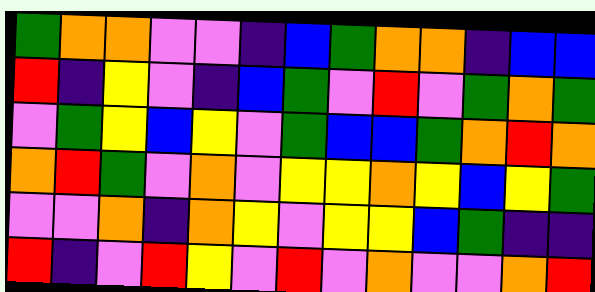[["green", "orange", "orange", "violet", "violet", "indigo", "blue", "green", "orange", "orange", "indigo", "blue", "blue"], ["red", "indigo", "yellow", "violet", "indigo", "blue", "green", "violet", "red", "violet", "green", "orange", "green"], ["violet", "green", "yellow", "blue", "yellow", "violet", "green", "blue", "blue", "green", "orange", "red", "orange"], ["orange", "red", "green", "violet", "orange", "violet", "yellow", "yellow", "orange", "yellow", "blue", "yellow", "green"], ["violet", "violet", "orange", "indigo", "orange", "yellow", "violet", "yellow", "yellow", "blue", "green", "indigo", "indigo"], ["red", "indigo", "violet", "red", "yellow", "violet", "red", "violet", "orange", "violet", "violet", "orange", "red"]]